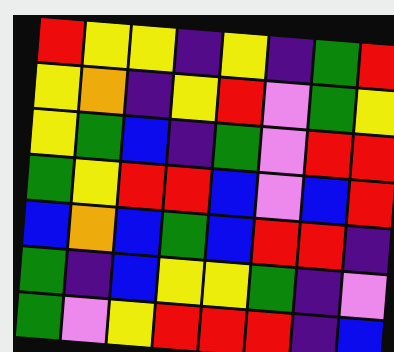[["red", "yellow", "yellow", "indigo", "yellow", "indigo", "green", "red"], ["yellow", "orange", "indigo", "yellow", "red", "violet", "green", "yellow"], ["yellow", "green", "blue", "indigo", "green", "violet", "red", "red"], ["green", "yellow", "red", "red", "blue", "violet", "blue", "red"], ["blue", "orange", "blue", "green", "blue", "red", "red", "indigo"], ["green", "indigo", "blue", "yellow", "yellow", "green", "indigo", "violet"], ["green", "violet", "yellow", "red", "red", "red", "indigo", "blue"]]